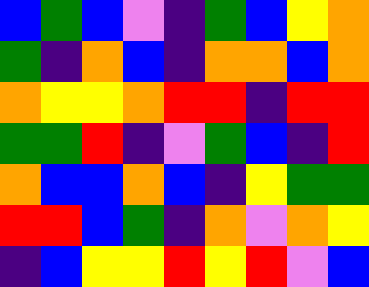[["blue", "green", "blue", "violet", "indigo", "green", "blue", "yellow", "orange"], ["green", "indigo", "orange", "blue", "indigo", "orange", "orange", "blue", "orange"], ["orange", "yellow", "yellow", "orange", "red", "red", "indigo", "red", "red"], ["green", "green", "red", "indigo", "violet", "green", "blue", "indigo", "red"], ["orange", "blue", "blue", "orange", "blue", "indigo", "yellow", "green", "green"], ["red", "red", "blue", "green", "indigo", "orange", "violet", "orange", "yellow"], ["indigo", "blue", "yellow", "yellow", "red", "yellow", "red", "violet", "blue"]]